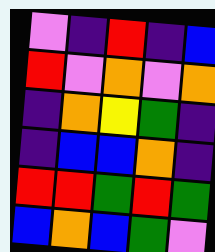[["violet", "indigo", "red", "indigo", "blue"], ["red", "violet", "orange", "violet", "orange"], ["indigo", "orange", "yellow", "green", "indigo"], ["indigo", "blue", "blue", "orange", "indigo"], ["red", "red", "green", "red", "green"], ["blue", "orange", "blue", "green", "violet"]]